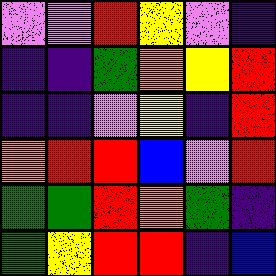[["violet", "violet", "red", "yellow", "violet", "indigo"], ["indigo", "indigo", "green", "orange", "yellow", "red"], ["indigo", "indigo", "violet", "yellow", "indigo", "red"], ["orange", "red", "red", "blue", "violet", "red"], ["green", "green", "red", "orange", "green", "indigo"], ["green", "yellow", "red", "red", "indigo", "blue"]]